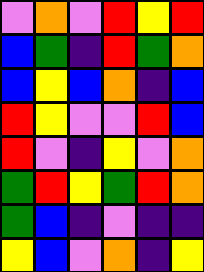[["violet", "orange", "violet", "red", "yellow", "red"], ["blue", "green", "indigo", "red", "green", "orange"], ["blue", "yellow", "blue", "orange", "indigo", "blue"], ["red", "yellow", "violet", "violet", "red", "blue"], ["red", "violet", "indigo", "yellow", "violet", "orange"], ["green", "red", "yellow", "green", "red", "orange"], ["green", "blue", "indigo", "violet", "indigo", "indigo"], ["yellow", "blue", "violet", "orange", "indigo", "yellow"]]